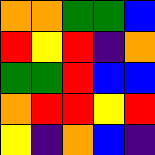[["orange", "orange", "green", "green", "blue"], ["red", "yellow", "red", "indigo", "orange"], ["green", "green", "red", "blue", "blue"], ["orange", "red", "red", "yellow", "red"], ["yellow", "indigo", "orange", "blue", "indigo"]]